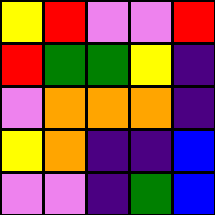[["yellow", "red", "violet", "violet", "red"], ["red", "green", "green", "yellow", "indigo"], ["violet", "orange", "orange", "orange", "indigo"], ["yellow", "orange", "indigo", "indigo", "blue"], ["violet", "violet", "indigo", "green", "blue"]]